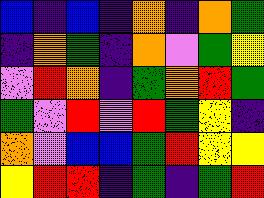[["blue", "indigo", "blue", "indigo", "orange", "indigo", "orange", "green"], ["indigo", "orange", "green", "indigo", "orange", "violet", "green", "yellow"], ["violet", "red", "orange", "indigo", "green", "orange", "red", "green"], ["green", "violet", "red", "violet", "red", "green", "yellow", "indigo"], ["orange", "violet", "blue", "blue", "green", "red", "yellow", "yellow"], ["yellow", "red", "red", "indigo", "green", "indigo", "green", "red"]]